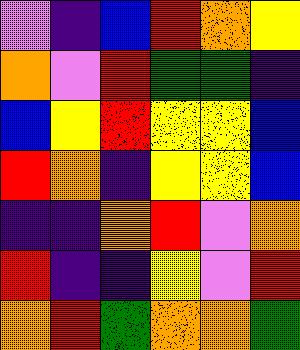[["violet", "indigo", "blue", "red", "orange", "yellow"], ["orange", "violet", "red", "green", "green", "indigo"], ["blue", "yellow", "red", "yellow", "yellow", "blue"], ["red", "orange", "indigo", "yellow", "yellow", "blue"], ["indigo", "indigo", "orange", "red", "violet", "orange"], ["red", "indigo", "indigo", "yellow", "violet", "red"], ["orange", "red", "green", "orange", "orange", "green"]]